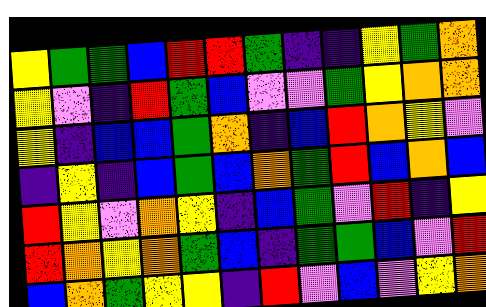[["yellow", "green", "green", "blue", "red", "red", "green", "indigo", "indigo", "yellow", "green", "orange"], ["yellow", "violet", "indigo", "red", "green", "blue", "violet", "violet", "green", "yellow", "orange", "orange"], ["yellow", "indigo", "blue", "blue", "green", "orange", "indigo", "blue", "red", "orange", "yellow", "violet"], ["indigo", "yellow", "indigo", "blue", "green", "blue", "orange", "green", "red", "blue", "orange", "blue"], ["red", "yellow", "violet", "orange", "yellow", "indigo", "blue", "green", "violet", "red", "indigo", "yellow"], ["red", "orange", "yellow", "orange", "green", "blue", "indigo", "green", "green", "blue", "violet", "red"], ["blue", "orange", "green", "yellow", "yellow", "indigo", "red", "violet", "blue", "violet", "yellow", "orange"]]